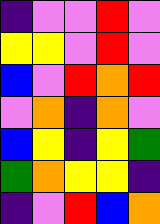[["indigo", "violet", "violet", "red", "violet"], ["yellow", "yellow", "violet", "red", "violet"], ["blue", "violet", "red", "orange", "red"], ["violet", "orange", "indigo", "orange", "violet"], ["blue", "yellow", "indigo", "yellow", "green"], ["green", "orange", "yellow", "yellow", "indigo"], ["indigo", "violet", "red", "blue", "orange"]]